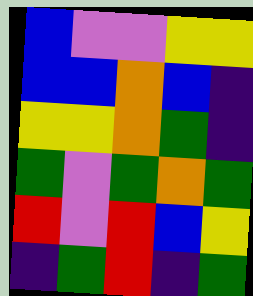[["blue", "violet", "violet", "yellow", "yellow"], ["blue", "blue", "orange", "blue", "indigo"], ["yellow", "yellow", "orange", "green", "indigo"], ["green", "violet", "green", "orange", "green"], ["red", "violet", "red", "blue", "yellow"], ["indigo", "green", "red", "indigo", "green"]]